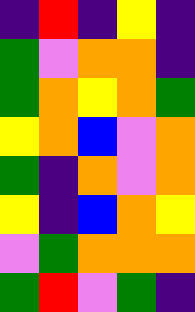[["indigo", "red", "indigo", "yellow", "indigo"], ["green", "violet", "orange", "orange", "indigo"], ["green", "orange", "yellow", "orange", "green"], ["yellow", "orange", "blue", "violet", "orange"], ["green", "indigo", "orange", "violet", "orange"], ["yellow", "indigo", "blue", "orange", "yellow"], ["violet", "green", "orange", "orange", "orange"], ["green", "red", "violet", "green", "indigo"]]